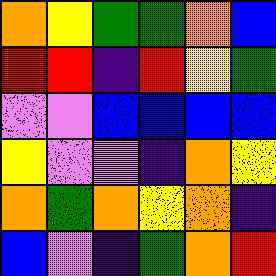[["orange", "yellow", "green", "green", "orange", "blue"], ["red", "red", "indigo", "red", "yellow", "green"], ["violet", "violet", "blue", "blue", "blue", "blue"], ["yellow", "violet", "violet", "indigo", "orange", "yellow"], ["orange", "green", "orange", "yellow", "orange", "indigo"], ["blue", "violet", "indigo", "green", "orange", "red"]]